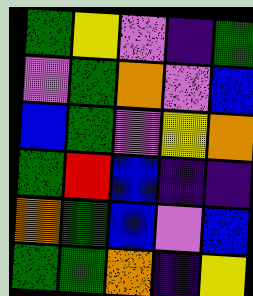[["green", "yellow", "violet", "indigo", "green"], ["violet", "green", "orange", "violet", "blue"], ["blue", "green", "violet", "yellow", "orange"], ["green", "red", "blue", "indigo", "indigo"], ["orange", "green", "blue", "violet", "blue"], ["green", "green", "orange", "indigo", "yellow"]]